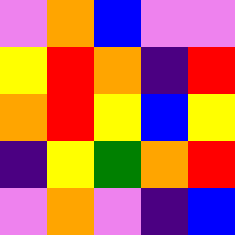[["violet", "orange", "blue", "violet", "violet"], ["yellow", "red", "orange", "indigo", "red"], ["orange", "red", "yellow", "blue", "yellow"], ["indigo", "yellow", "green", "orange", "red"], ["violet", "orange", "violet", "indigo", "blue"]]